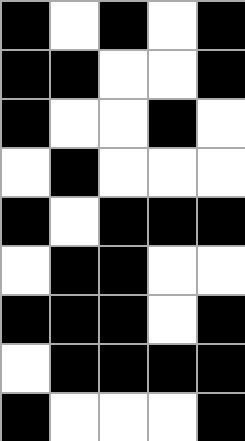[["black", "white", "black", "white", "black"], ["black", "black", "white", "white", "black"], ["black", "white", "white", "black", "white"], ["white", "black", "white", "white", "white"], ["black", "white", "black", "black", "black"], ["white", "black", "black", "white", "white"], ["black", "black", "black", "white", "black"], ["white", "black", "black", "black", "black"], ["black", "white", "white", "white", "black"]]